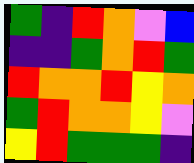[["green", "indigo", "red", "orange", "violet", "blue"], ["indigo", "indigo", "green", "orange", "red", "green"], ["red", "orange", "orange", "red", "yellow", "orange"], ["green", "red", "orange", "orange", "yellow", "violet"], ["yellow", "red", "green", "green", "green", "indigo"]]